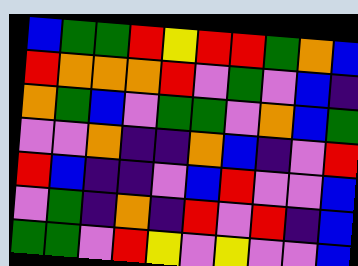[["blue", "green", "green", "red", "yellow", "red", "red", "green", "orange", "blue"], ["red", "orange", "orange", "orange", "red", "violet", "green", "violet", "blue", "indigo"], ["orange", "green", "blue", "violet", "green", "green", "violet", "orange", "blue", "green"], ["violet", "violet", "orange", "indigo", "indigo", "orange", "blue", "indigo", "violet", "red"], ["red", "blue", "indigo", "indigo", "violet", "blue", "red", "violet", "violet", "blue"], ["violet", "green", "indigo", "orange", "indigo", "red", "violet", "red", "indigo", "blue"], ["green", "green", "violet", "red", "yellow", "violet", "yellow", "violet", "violet", "blue"]]